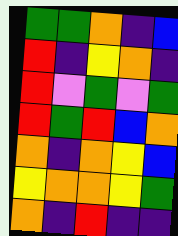[["green", "green", "orange", "indigo", "blue"], ["red", "indigo", "yellow", "orange", "indigo"], ["red", "violet", "green", "violet", "green"], ["red", "green", "red", "blue", "orange"], ["orange", "indigo", "orange", "yellow", "blue"], ["yellow", "orange", "orange", "yellow", "green"], ["orange", "indigo", "red", "indigo", "indigo"]]